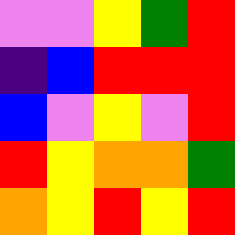[["violet", "violet", "yellow", "green", "red"], ["indigo", "blue", "red", "red", "red"], ["blue", "violet", "yellow", "violet", "red"], ["red", "yellow", "orange", "orange", "green"], ["orange", "yellow", "red", "yellow", "red"]]